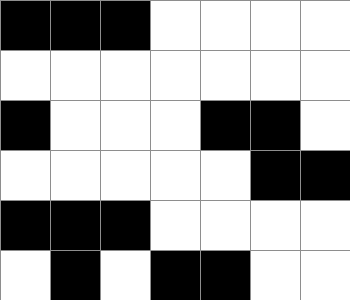[["black", "black", "black", "white", "white", "white", "white"], ["white", "white", "white", "white", "white", "white", "white"], ["black", "white", "white", "white", "black", "black", "white"], ["white", "white", "white", "white", "white", "black", "black"], ["black", "black", "black", "white", "white", "white", "white"], ["white", "black", "white", "black", "black", "white", "white"]]